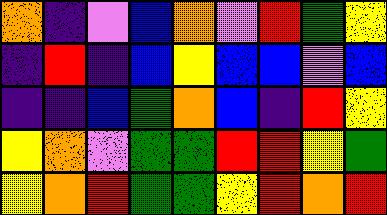[["orange", "indigo", "violet", "blue", "orange", "violet", "red", "green", "yellow"], ["indigo", "red", "indigo", "blue", "yellow", "blue", "blue", "violet", "blue"], ["indigo", "indigo", "blue", "green", "orange", "blue", "indigo", "red", "yellow"], ["yellow", "orange", "violet", "green", "green", "red", "red", "yellow", "green"], ["yellow", "orange", "red", "green", "green", "yellow", "red", "orange", "red"]]